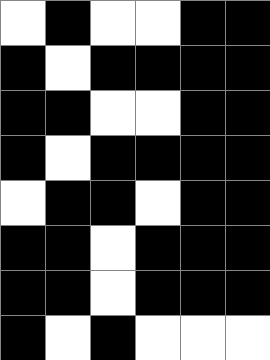[["white", "black", "white", "white", "black", "black"], ["black", "white", "black", "black", "black", "black"], ["black", "black", "white", "white", "black", "black"], ["black", "white", "black", "black", "black", "black"], ["white", "black", "black", "white", "black", "black"], ["black", "black", "white", "black", "black", "black"], ["black", "black", "white", "black", "black", "black"], ["black", "white", "black", "white", "white", "white"]]